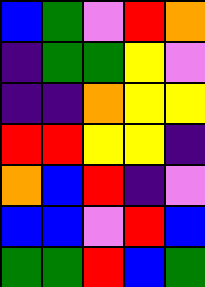[["blue", "green", "violet", "red", "orange"], ["indigo", "green", "green", "yellow", "violet"], ["indigo", "indigo", "orange", "yellow", "yellow"], ["red", "red", "yellow", "yellow", "indigo"], ["orange", "blue", "red", "indigo", "violet"], ["blue", "blue", "violet", "red", "blue"], ["green", "green", "red", "blue", "green"]]